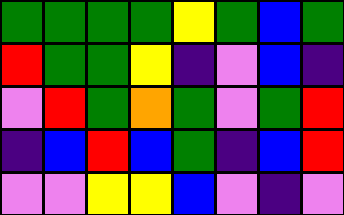[["green", "green", "green", "green", "yellow", "green", "blue", "green"], ["red", "green", "green", "yellow", "indigo", "violet", "blue", "indigo"], ["violet", "red", "green", "orange", "green", "violet", "green", "red"], ["indigo", "blue", "red", "blue", "green", "indigo", "blue", "red"], ["violet", "violet", "yellow", "yellow", "blue", "violet", "indigo", "violet"]]